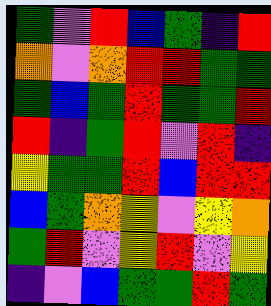[["green", "violet", "red", "blue", "green", "indigo", "red"], ["orange", "violet", "orange", "red", "red", "green", "green"], ["green", "blue", "green", "red", "green", "green", "red"], ["red", "indigo", "green", "red", "violet", "red", "indigo"], ["yellow", "green", "green", "red", "blue", "red", "red"], ["blue", "green", "orange", "yellow", "violet", "yellow", "orange"], ["green", "red", "violet", "yellow", "red", "violet", "yellow"], ["indigo", "violet", "blue", "green", "green", "red", "green"]]